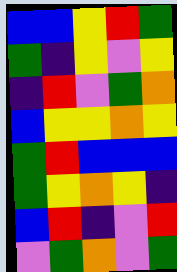[["blue", "blue", "yellow", "red", "green"], ["green", "indigo", "yellow", "violet", "yellow"], ["indigo", "red", "violet", "green", "orange"], ["blue", "yellow", "yellow", "orange", "yellow"], ["green", "red", "blue", "blue", "blue"], ["green", "yellow", "orange", "yellow", "indigo"], ["blue", "red", "indigo", "violet", "red"], ["violet", "green", "orange", "violet", "green"]]